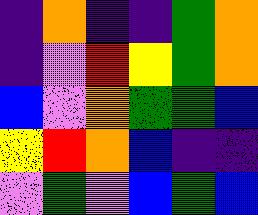[["indigo", "orange", "indigo", "indigo", "green", "orange"], ["indigo", "violet", "red", "yellow", "green", "orange"], ["blue", "violet", "orange", "green", "green", "blue"], ["yellow", "red", "orange", "blue", "indigo", "indigo"], ["violet", "green", "violet", "blue", "green", "blue"]]